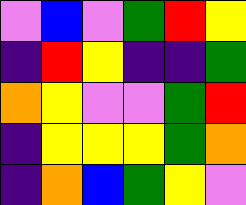[["violet", "blue", "violet", "green", "red", "yellow"], ["indigo", "red", "yellow", "indigo", "indigo", "green"], ["orange", "yellow", "violet", "violet", "green", "red"], ["indigo", "yellow", "yellow", "yellow", "green", "orange"], ["indigo", "orange", "blue", "green", "yellow", "violet"]]